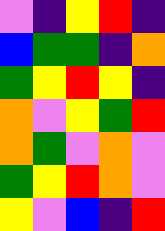[["violet", "indigo", "yellow", "red", "indigo"], ["blue", "green", "green", "indigo", "orange"], ["green", "yellow", "red", "yellow", "indigo"], ["orange", "violet", "yellow", "green", "red"], ["orange", "green", "violet", "orange", "violet"], ["green", "yellow", "red", "orange", "violet"], ["yellow", "violet", "blue", "indigo", "red"]]